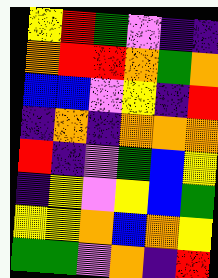[["yellow", "red", "green", "violet", "indigo", "indigo"], ["orange", "red", "red", "orange", "green", "orange"], ["blue", "blue", "violet", "yellow", "indigo", "red"], ["indigo", "orange", "indigo", "orange", "orange", "orange"], ["red", "indigo", "violet", "green", "blue", "yellow"], ["indigo", "yellow", "violet", "yellow", "blue", "green"], ["yellow", "yellow", "orange", "blue", "orange", "yellow"], ["green", "green", "violet", "orange", "indigo", "red"]]